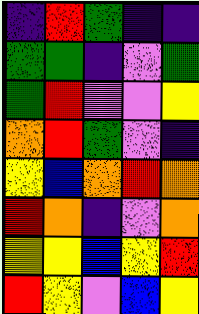[["indigo", "red", "green", "indigo", "indigo"], ["green", "green", "indigo", "violet", "green"], ["green", "red", "violet", "violet", "yellow"], ["orange", "red", "green", "violet", "indigo"], ["yellow", "blue", "orange", "red", "orange"], ["red", "orange", "indigo", "violet", "orange"], ["yellow", "yellow", "blue", "yellow", "red"], ["red", "yellow", "violet", "blue", "yellow"]]